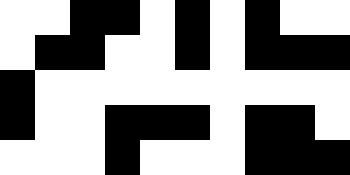[["white", "white", "black", "black", "white", "black", "white", "black", "white", "white"], ["white", "black", "black", "white", "white", "black", "white", "black", "black", "black"], ["black", "white", "white", "white", "white", "white", "white", "white", "white", "white"], ["black", "white", "white", "black", "black", "black", "white", "black", "black", "white"], ["white", "white", "white", "black", "white", "white", "white", "black", "black", "black"]]